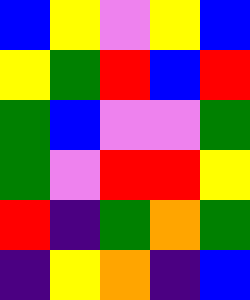[["blue", "yellow", "violet", "yellow", "blue"], ["yellow", "green", "red", "blue", "red"], ["green", "blue", "violet", "violet", "green"], ["green", "violet", "red", "red", "yellow"], ["red", "indigo", "green", "orange", "green"], ["indigo", "yellow", "orange", "indigo", "blue"]]